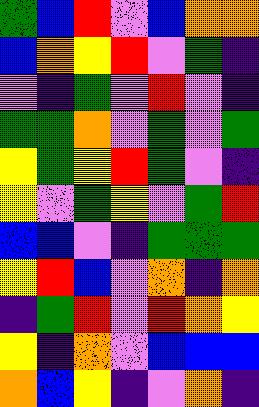[["green", "blue", "red", "violet", "blue", "orange", "orange"], ["blue", "orange", "yellow", "red", "violet", "green", "indigo"], ["violet", "indigo", "green", "violet", "red", "violet", "indigo"], ["green", "green", "orange", "violet", "green", "violet", "green"], ["yellow", "green", "yellow", "red", "green", "violet", "indigo"], ["yellow", "violet", "green", "yellow", "violet", "green", "red"], ["blue", "blue", "violet", "indigo", "green", "green", "green"], ["yellow", "red", "blue", "violet", "orange", "indigo", "orange"], ["indigo", "green", "red", "violet", "red", "orange", "yellow"], ["yellow", "indigo", "orange", "violet", "blue", "blue", "blue"], ["orange", "blue", "yellow", "indigo", "violet", "orange", "indigo"]]